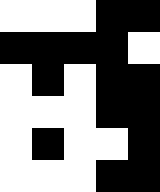[["white", "white", "white", "black", "black"], ["black", "black", "black", "black", "white"], ["white", "black", "white", "black", "black"], ["white", "white", "white", "black", "black"], ["white", "black", "white", "white", "black"], ["white", "white", "white", "black", "black"]]